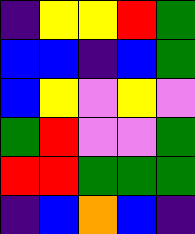[["indigo", "yellow", "yellow", "red", "green"], ["blue", "blue", "indigo", "blue", "green"], ["blue", "yellow", "violet", "yellow", "violet"], ["green", "red", "violet", "violet", "green"], ["red", "red", "green", "green", "green"], ["indigo", "blue", "orange", "blue", "indigo"]]